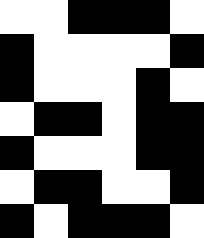[["white", "white", "black", "black", "black", "white"], ["black", "white", "white", "white", "white", "black"], ["black", "white", "white", "white", "black", "white"], ["white", "black", "black", "white", "black", "black"], ["black", "white", "white", "white", "black", "black"], ["white", "black", "black", "white", "white", "black"], ["black", "white", "black", "black", "black", "white"]]